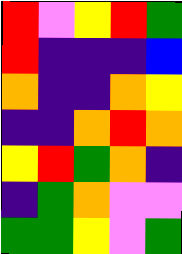[["red", "violet", "yellow", "red", "green"], ["red", "indigo", "indigo", "indigo", "blue"], ["orange", "indigo", "indigo", "orange", "yellow"], ["indigo", "indigo", "orange", "red", "orange"], ["yellow", "red", "green", "orange", "indigo"], ["indigo", "green", "orange", "violet", "violet"], ["green", "green", "yellow", "violet", "green"]]